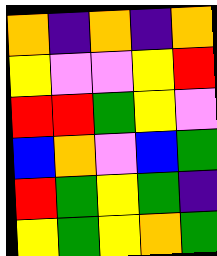[["orange", "indigo", "orange", "indigo", "orange"], ["yellow", "violet", "violet", "yellow", "red"], ["red", "red", "green", "yellow", "violet"], ["blue", "orange", "violet", "blue", "green"], ["red", "green", "yellow", "green", "indigo"], ["yellow", "green", "yellow", "orange", "green"]]